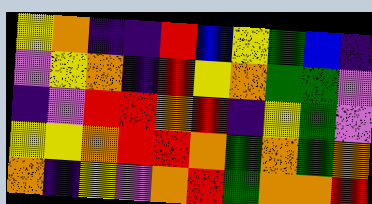[["yellow", "orange", "indigo", "indigo", "red", "blue", "yellow", "green", "blue", "indigo"], ["violet", "yellow", "orange", "indigo", "red", "yellow", "orange", "green", "green", "violet"], ["indigo", "violet", "red", "red", "orange", "red", "indigo", "yellow", "green", "violet"], ["yellow", "yellow", "orange", "red", "red", "orange", "green", "orange", "green", "orange"], ["orange", "indigo", "yellow", "violet", "orange", "red", "green", "orange", "orange", "red"]]